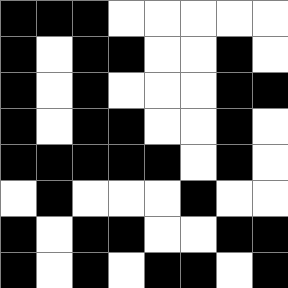[["black", "black", "black", "white", "white", "white", "white", "white"], ["black", "white", "black", "black", "white", "white", "black", "white"], ["black", "white", "black", "white", "white", "white", "black", "black"], ["black", "white", "black", "black", "white", "white", "black", "white"], ["black", "black", "black", "black", "black", "white", "black", "white"], ["white", "black", "white", "white", "white", "black", "white", "white"], ["black", "white", "black", "black", "white", "white", "black", "black"], ["black", "white", "black", "white", "black", "black", "white", "black"]]